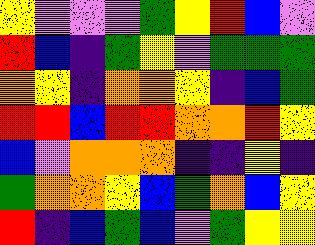[["yellow", "violet", "violet", "violet", "green", "yellow", "red", "blue", "violet"], ["red", "blue", "indigo", "green", "yellow", "violet", "green", "green", "green"], ["orange", "yellow", "indigo", "orange", "orange", "yellow", "indigo", "blue", "green"], ["red", "red", "blue", "red", "red", "orange", "orange", "red", "yellow"], ["blue", "violet", "orange", "orange", "orange", "indigo", "indigo", "yellow", "indigo"], ["green", "orange", "orange", "yellow", "blue", "green", "orange", "blue", "yellow"], ["red", "indigo", "blue", "green", "blue", "violet", "green", "yellow", "yellow"]]